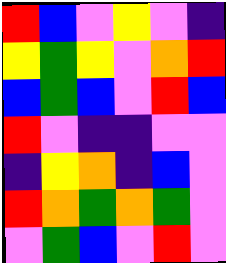[["red", "blue", "violet", "yellow", "violet", "indigo"], ["yellow", "green", "yellow", "violet", "orange", "red"], ["blue", "green", "blue", "violet", "red", "blue"], ["red", "violet", "indigo", "indigo", "violet", "violet"], ["indigo", "yellow", "orange", "indigo", "blue", "violet"], ["red", "orange", "green", "orange", "green", "violet"], ["violet", "green", "blue", "violet", "red", "violet"]]